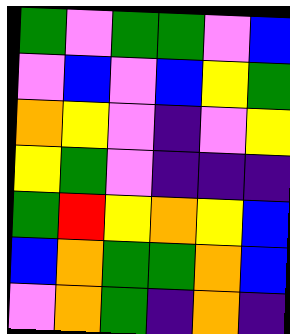[["green", "violet", "green", "green", "violet", "blue"], ["violet", "blue", "violet", "blue", "yellow", "green"], ["orange", "yellow", "violet", "indigo", "violet", "yellow"], ["yellow", "green", "violet", "indigo", "indigo", "indigo"], ["green", "red", "yellow", "orange", "yellow", "blue"], ["blue", "orange", "green", "green", "orange", "blue"], ["violet", "orange", "green", "indigo", "orange", "indigo"]]